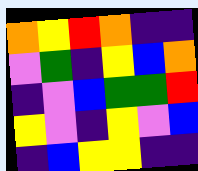[["orange", "yellow", "red", "orange", "indigo", "indigo"], ["violet", "green", "indigo", "yellow", "blue", "orange"], ["indigo", "violet", "blue", "green", "green", "red"], ["yellow", "violet", "indigo", "yellow", "violet", "blue"], ["indigo", "blue", "yellow", "yellow", "indigo", "indigo"]]